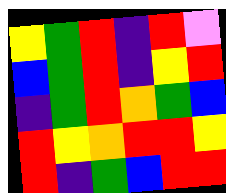[["yellow", "green", "red", "indigo", "red", "violet"], ["blue", "green", "red", "indigo", "yellow", "red"], ["indigo", "green", "red", "orange", "green", "blue"], ["red", "yellow", "orange", "red", "red", "yellow"], ["red", "indigo", "green", "blue", "red", "red"]]